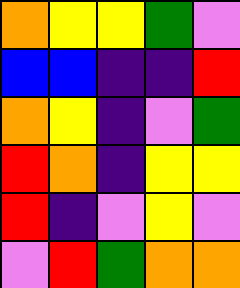[["orange", "yellow", "yellow", "green", "violet"], ["blue", "blue", "indigo", "indigo", "red"], ["orange", "yellow", "indigo", "violet", "green"], ["red", "orange", "indigo", "yellow", "yellow"], ["red", "indigo", "violet", "yellow", "violet"], ["violet", "red", "green", "orange", "orange"]]